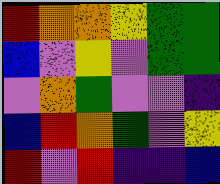[["red", "orange", "orange", "yellow", "green", "green"], ["blue", "violet", "yellow", "violet", "green", "green"], ["violet", "orange", "green", "violet", "violet", "indigo"], ["blue", "red", "orange", "green", "violet", "yellow"], ["red", "violet", "red", "indigo", "indigo", "blue"]]